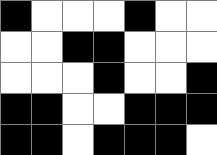[["black", "white", "white", "white", "black", "white", "white"], ["white", "white", "black", "black", "white", "white", "white"], ["white", "white", "white", "black", "white", "white", "black"], ["black", "black", "white", "white", "black", "black", "black"], ["black", "black", "white", "black", "black", "black", "white"]]